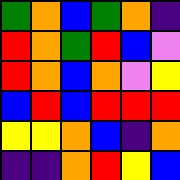[["green", "orange", "blue", "green", "orange", "indigo"], ["red", "orange", "green", "red", "blue", "violet"], ["red", "orange", "blue", "orange", "violet", "yellow"], ["blue", "red", "blue", "red", "red", "red"], ["yellow", "yellow", "orange", "blue", "indigo", "orange"], ["indigo", "indigo", "orange", "red", "yellow", "blue"]]